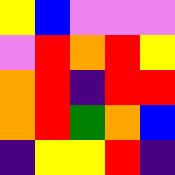[["yellow", "blue", "violet", "violet", "violet"], ["violet", "red", "orange", "red", "yellow"], ["orange", "red", "indigo", "red", "red"], ["orange", "red", "green", "orange", "blue"], ["indigo", "yellow", "yellow", "red", "indigo"]]